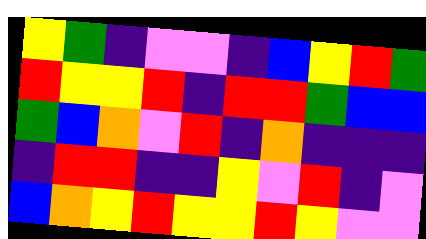[["yellow", "green", "indigo", "violet", "violet", "indigo", "blue", "yellow", "red", "green"], ["red", "yellow", "yellow", "red", "indigo", "red", "red", "green", "blue", "blue"], ["green", "blue", "orange", "violet", "red", "indigo", "orange", "indigo", "indigo", "indigo"], ["indigo", "red", "red", "indigo", "indigo", "yellow", "violet", "red", "indigo", "violet"], ["blue", "orange", "yellow", "red", "yellow", "yellow", "red", "yellow", "violet", "violet"]]